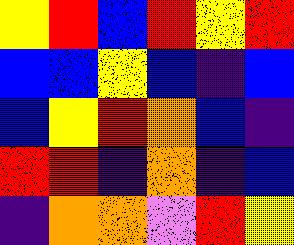[["yellow", "red", "blue", "red", "yellow", "red"], ["blue", "blue", "yellow", "blue", "indigo", "blue"], ["blue", "yellow", "red", "orange", "blue", "indigo"], ["red", "red", "indigo", "orange", "indigo", "blue"], ["indigo", "orange", "orange", "violet", "red", "yellow"]]